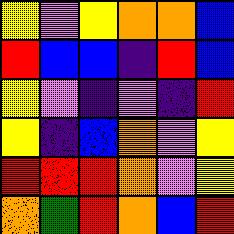[["yellow", "violet", "yellow", "orange", "orange", "blue"], ["red", "blue", "blue", "indigo", "red", "blue"], ["yellow", "violet", "indigo", "violet", "indigo", "red"], ["yellow", "indigo", "blue", "orange", "violet", "yellow"], ["red", "red", "red", "orange", "violet", "yellow"], ["orange", "green", "red", "orange", "blue", "red"]]